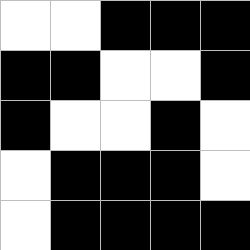[["white", "white", "black", "black", "black"], ["black", "black", "white", "white", "black"], ["black", "white", "white", "black", "white"], ["white", "black", "black", "black", "white"], ["white", "black", "black", "black", "black"]]